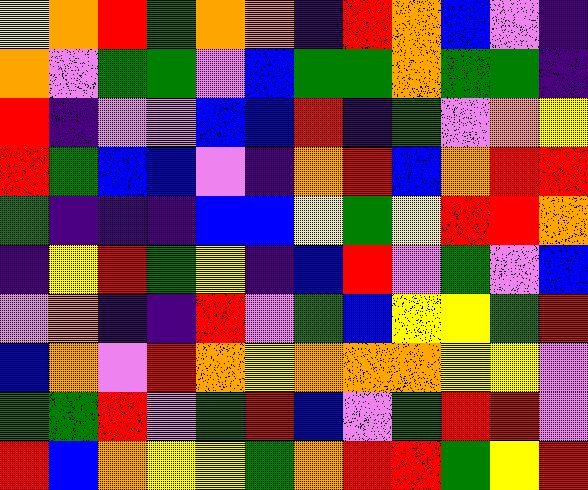[["yellow", "orange", "red", "green", "orange", "orange", "indigo", "red", "orange", "blue", "violet", "indigo"], ["orange", "violet", "green", "green", "violet", "blue", "green", "green", "orange", "green", "green", "indigo"], ["red", "indigo", "violet", "violet", "blue", "blue", "red", "indigo", "green", "violet", "orange", "yellow"], ["red", "green", "blue", "blue", "violet", "indigo", "orange", "red", "blue", "orange", "red", "red"], ["green", "indigo", "indigo", "indigo", "blue", "blue", "yellow", "green", "yellow", "red", "red", "orange"], ["indigo", "yellow", "red", "green", "yellow", "indigo", "blue", "red", "violet", "green", "violet", "blue"], ["violet", "orange", "indigo", "indigo", "red", "violet", "green", "blue", "yellow", "yellow", "green", "red"], ["blue", "orange", "violet", "red", "orange", "yellow", "orange", "orange", "orange", "yellow", "yellow", "violet"], ["green", "green", "red", "violet", "green", "red", "blue", "violet", "green", "red", "red", "violet"], ["red", "blue", "orange", "yellow", "yellow", "green", "orange", "red", "red", "green", "yellow", "red"]]